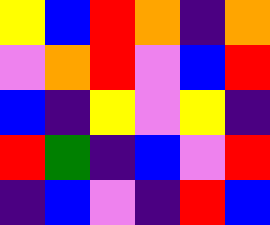[["yellow", "blue", "red", "orange", "indigo", "orange"], ["violet", "orange", "red", "violet", "blue", "red"], ["blue", "indigo", "yellow", "violet", "yellow", "indigo"], ["red", "green", "indigo", "blue", "violet", "red"], ["indigo", "blue", "violet", "indigo", "red", "blue"]]